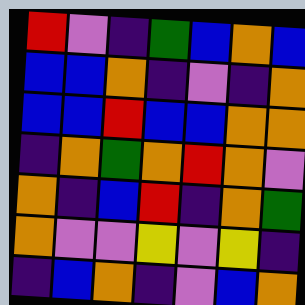[["red", "violet", "indigo", "green", "blue", "orange", "blue"], ["blue", "blue", "orange", "indigo", "violet", "indigo", "orange"], ["blue", "blue", "red", "blue", "blue", "orange", "orange"], ["indigo", "orange", "green", "orange", "red", "orange", "violet"], ["orange", "indigo", "blue", "red", "indigo", "orange", "green"], ["orange", "violet", "violet", "yellow", "violet", "yellow", "indigo"], ["indigo", "blue", "orange", "indigo", "violet", "blue", "orange"]]